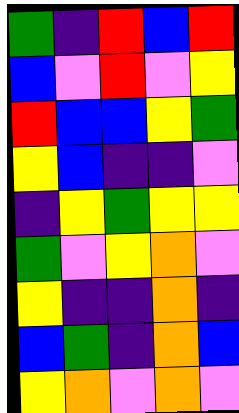[["green", "indigo", "red", "blue", "red"], ["blue", "violet", "red", "violet", "yellow"], ["red", "blue", "blue", "yellow", "green"], ["yellow", "blue", "indigo", "indigo", "violet"], ["indigo", "yellow", "green", "yellow", "yellow"], ["green", "violet", "yellow", "orange", "violet"], ["yellow", "indigo", "indigo", "orange", "indigo"], ["blue", "green", "indigo", "orange", "blue"], ["yellow", "orange", "violet", "orange", "violet"]]